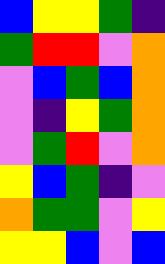[["blue", "yellow", "yellow", "green", "indigo"], ["green", "red", "red", "violet", "orange"], ["violet", "blue", "green", "blue", "orange"], ["violet", "indigo", "yellow", "green", "orange"], ["violet", "green", "red", "violet", "orange"], ["yellow", "blue", "green", "indigo", "violet"], ["orange", "green", "green", "violet", "yellow"], ["yellow", "yellow", "blue", "violet", "blue"]]